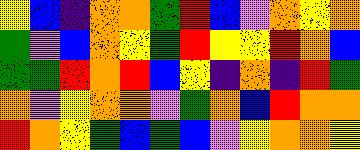[["yellow", "blue", "indigo", "orange", "orange", "green", "red", "blue", "violet", "orange", "yellow", "orange"], ["green", "violet", "blue", "orange", "yellow", "green", "red", "yellow", "yellow", "red", "orange", "blue"], ["green", "green", "red", "orange", "red", "blue", "yellow", "indigo", "orange", "indigo", "red", "green"], ["orange", "violet", "yellow", "orange", "orange", "violet", "green", "orange", "blue", "red", "orange", "orange"], ["red", "orange", "yellow", "green", "blue", "green", "blue", "violet", "yellow", "orange", "orange", "yellow"]]